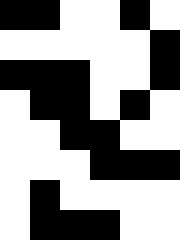[["black", "black", "white", "white", "black", "white"], ["white", "white", "white", "white", "white", "black"], ["black", "black", "black", "white", "white", "black"], ["white", "black", "black", "white", "black", "white"], ["white", "white", "black", "black", "white", "white"], ["white", "white", "white", "black", "black", "black"], ["white", "black", "white", "white", "white", "white"], ["white", "black", "black", "black", "white", "white"]]